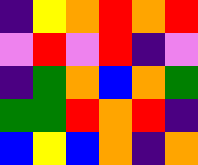[["indigo", "yellow", "orange", "red", "orange", "red"], ["violet", "red", "violet", "red", "indigo", "violet"], ["indigo", "green", "orange", "blue", "orange", "green"], ["green", "green", "red", "orange", "red", "indigo"], ["blue", "yellow", "blue", "orange", "indigo", "orange"]]